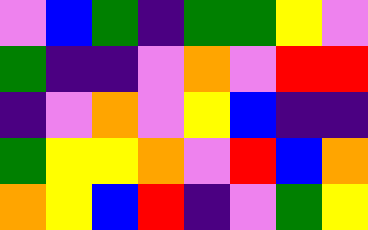[["violet", "blue", "green", "indigo", "green", "green", "yellow", "violet"], ["green", "indigo", "indigo", "violet", "orange", "violet", "red", "red"], ["indigo", "violet", "orange", "violet", "yellow", "blue", "indigo", "indigo"], ["green", "yellow", "yellow", "orange", "violet", "red", "blue", "orange"], ["orange", "yellow", "blue", "red", "indigo", "violet", "green", "yellow"]]